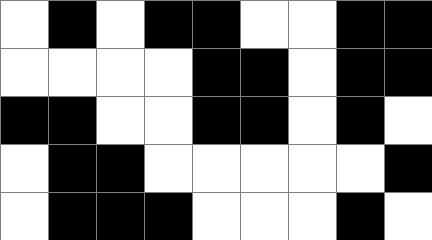[["white", "black", "white", "black", "black", "white", "white", "black", "black"], ["white", "white", "white", "white", "black", "black", "white", "black", "black"], ["black", "black", "white", "white", "black", "black", "white", "black", "white"], ["white", "black", "black", "white", "white", "white", "white", "white", "black"], ["white", "black", "black", "black", "white", "white", "white", "black", "white"]]